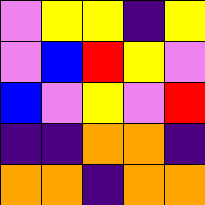[["violet", "yellow", "yellow", "indigo", "yellow"], ["violet", "blue", "red", "yellow", "violet"], ["blue", "violet", "yellow", "violet", "red"], ["indigo", "indigo", "orange", "orange", "indigo"], ["orange", "orange", "indigo", "orange", "orange"]]